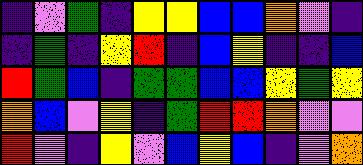[["indigo", "violet", "green", "indigo", "yellow", "yellow", "blue", "blue", "orange", "violet", "indigo"], ["indigo", "green", "indigo", "yellow", "red", "indigo", "blue", "yellow", "indigo", "indigo", "blue"], ["red", "green", "blue", "indigo", "green", "green", "blue", "blue", "yellow", "green", "yellow"], ["orange", "blue", "violet", "yellow", "indigo", "green", "red", "red", "orange", "violet", "violet"], ["red", "violet", "indigo", "yellow", "violet", "blue", "yellow", "blue", "indigo", "violet", "orange"]]